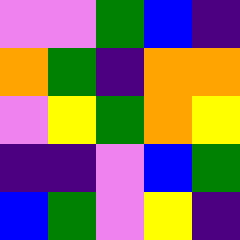[["violet", "violet", "green", "blue", "indigo"], ["orange", "green", "indigo", "orange", "orange"], ["violet", "yellow", "green", "orange", "yellow"], ["indigo", "indigo", "violet", "blue", "green"], ["blue", "green", "violet", "yellow", "indigo"]]